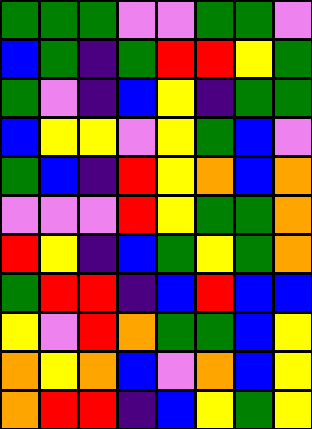[["green", "green", "green", "violet", "violet", "green", "green", "violet"], ["blue", "green", "indigo", "green", "red", "red", "yellow", "green"], ["green", "violet", "indigo", "blue", "yellow", "indigo", "green", "green"], ["blue", "yellow", "yellow", "violet", "yellow", "green", "blue", "violet"], ["green", "blue", "indigo", "red", "yellow", "orange", "blue", "orange"], ["violet", "violet", "violet", "red", "yellow", "green", "green", "orange"], ["red", "yellow", "indigo", "blue", "green", "yellow", "green", "orange"], ["green", "red", "red", "indigo", "blue", "red", "blue", "blue"], ["yellow", "violet", "red", "orange", "green", "green", "blue", "yellow"], ["orange", "yellow", "orange", "blue", "violet", "orange", "blue", "yellow"], ["orange", "red", "red", "indigo", "blue", "yellow", "green", "yellow"]]